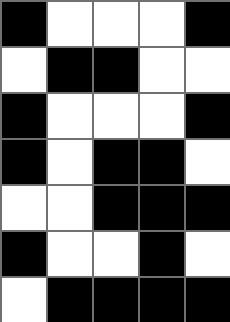[["black", "white", "white", "white", "black"], ["white", "black", "black", "white", "white"], ["black", "white", "white", "white", "black"], ["black", "white", "black", "black", "white"], ["white", "white", "black", "black", "black"], ["black", "white", "white", "black", "white"], ["white", "black", "black", "black", "black"]]